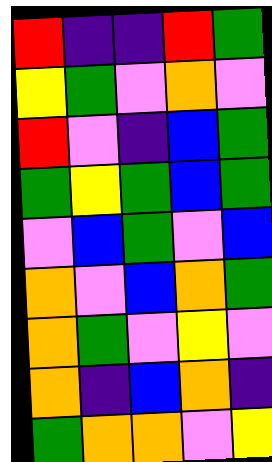[["red", "indigo", "indigo", "red", "green"], ["yellow", "green", "violet", "orange", "violet"], ["red", "violet", "indigo", "blue", "green"], ["green", "yellow", "green", "blue", "green"], ["violet", "blue", "green", "violet", "blue"], ["orange", "violet", "blue", "orange", "green"], ["orange", "green", "violet", "yellow", "violet"], ["orange", "indigo", "blue", "orange", "indigo"], ["green", "orange", "orange", "violet", "yellow"]]